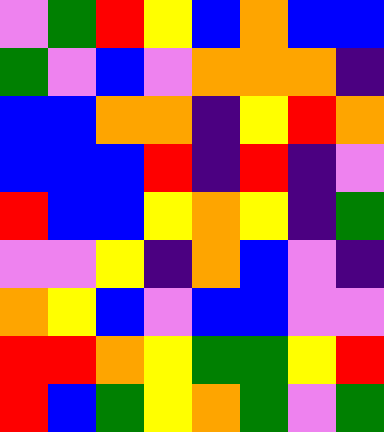[["violet", "green", "red", "yellow", "blue", "orange", "blue", "blue"], ["green", "violet", "blue", "violet", "orange", "orange", "orange", "indigo"], ["blue", "blue", "orange", "orange", "indigo", "yellow", "red", "orange"], ["blue", "blue", "blue", "red", "indigo", "red", "indigo", "violet"], ["red", "blue", "blue", "yellow", "orange", "yellow", "indigo", "green"], ["violet", "violet", "yellow", "indigo", "orange", "blue", "violet", "indigo"], ["orange", "yellow", "blue", "violet", "blue", "blue", "violet", "violet"], ["red", "red", "orange", "yellow", "green", "green", "yellow", "red"], ["red", "blue", "green", "yellow", "orange", "green", "violet", "green"]]